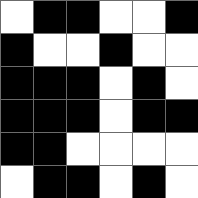[["white", "black", "black", "white", "white", "black"], ["black", "white", "white", "black", "white", "white"], ["black", "black", "black", "white", "black", "white"], ["black", "black", "black", "white", "black", "black"], ["black", "black", "white", "white", "white", "white"], ["white", "black", "black", "white", "black", "white"]]